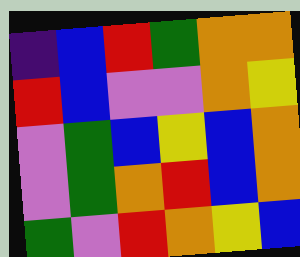[["indigo", "blue", "red", "green", "orange", "orange"], ["red", "blue", "violet", "violet", "orange", "yellow"], ["violet", "green", "blue", "yellow", "blue", "orange"], ["violet", "green", "orange", "red", "blue", "orange"], ["green", "violet", "red", "orange", "yellow", "blue"]]